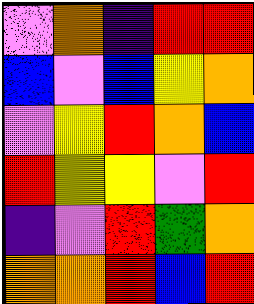[["violet", "orange", "indigo", "red", "red"], ["blue", "violet", "blue", "yellow", "orange"], ["violet", "yellow", "red", "orange", "blue"], ["red", "yellow", "yellow", "violet", "red"], ["indigo", "violet", "red", "green", "orange"], ["orange", "orange", "red", "blue", "red"]]